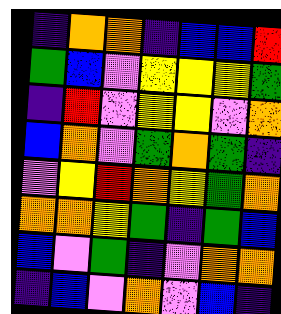[["indigo", "orange", "orange", "indigo", "blue", "blue", "red"], ["green", "blue", "violet", "yellow", "yellow", "yellow", "green"], ["indigo", "red", "violet", "yellow", "yellow", "violet", "orange"], ["blue", "orange", "violet", "green", "orange", "green", "indigo"], ["violet", "yellow", "red", "orange", "yellow", "green", "orange"], ["orange", "orange", "yellow", "green", "indigo", "green", "blue"], ["blue", "violet", "green", "indigo", "violet", "orange", "orange"], ["indigo", "blue", "violet", "orange", "violet", "blue", "indigo"]]